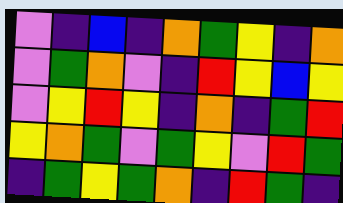[["violet", "indigo", "blue", "indigo", "orange", "green", "yellow", "indigo", "orange"], ["violet", "green", "orange", "violet", "indigo", "red", "yellow", "blue", "yellow"], ["violet", "yellow", "red", "yellow", "indigo", "orange", "indigo", "green", "red"], ["yellow", "orange", "green", "violet", "green", "yellow", "violet", "red", "green"], ["indigo", "green", "yellow", "green", "orange", "indigo", "red", "green", "indigo"]]